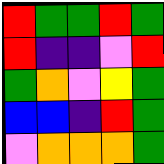[["red", "green", "green", "red", "green"], ["red", "indigo", "indigo", "violet", "red"], ["green", "orange", "violet", "yellow", "green"], ["blue", "blue", "indigo", "red", "green"], ["violet", "orange", "orange", "orange", "green"]]